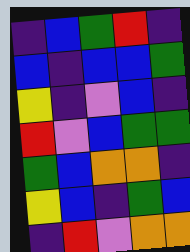[["indigo", "blue", "green", "red", "indigo"], ["blue", "indigo", "blue", "blue", "green"], ["yellow", "indigo", "violet", "blue", "indigo"], ["red", "violet", "blue", "green", "green"], ["green", "blue", "orange", "orange", "indigo"], ["yellow", "blue", "indigo", "green", "blue"], ["indigo", "red", "violet", "orange", "orange"]]